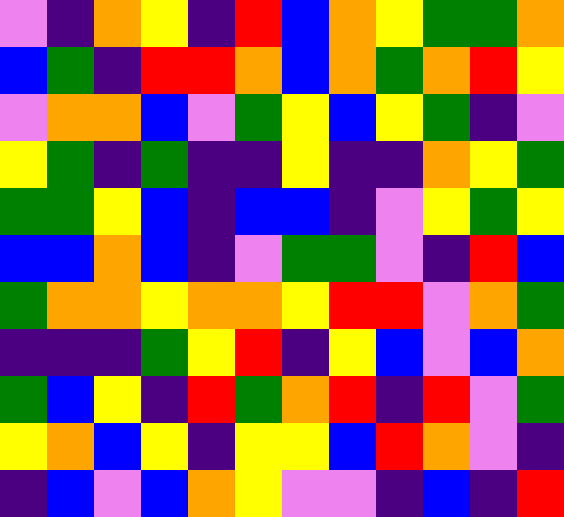[["violet", "indigo", "orange", "yellow", "indigo", "red", "blue", "orange", "yellow", "green", "green", "orange"], ["blue", "green", "indigo", "red", "red", "orange", "blue", "orange", "green", "orange", "red", "yellow"], ["violet", "orange", "orange", "blue", "violet", "green", "yellow", "blue", "yellow", "green", "indigo", "violet"], ["yellow", "green", "indigo", "green", "indigo", "indigo", "yellow", "indigo", "indigo", "orange", "yellow", "green"], ["green", "green", "yellow", "blue", "indigo", "blue", "blue", "indigo", "violet", "yellow", "green", "yellow"], ["blue", "blue", "orange", "blue", "indigo", "violet", "green", "green", "violet", "indigo", "red", "blue"], ["green", "orange", "orange", "yellow", "orange", "orange", "yellow", "red", "red", "violet", "orange", "green"], ["indigo", "indigo", "indigo", "green", "yellow", "red", "indigo", "yellow", "blue", "violet", "blue", "orange"], ["green", "blue", "yellow", "indigo", "red", "green", "orange", "red", "indigo", "red", "violet", "green"], ["yellow", "orange", "blue", "yellow", "indigo", "yellow", "yellow", "blue", "red", "orange", "violet", "indigo"], ["indigo", "blue", "violet", "blue", "orange", "yellow", "violet", "violet", "indigo", "blue", "indigo", "red"]]